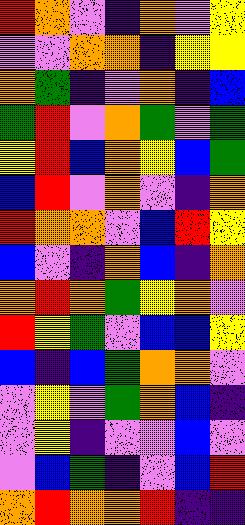[["red", "orange", "violet", "indigo", "orange", "violet", "yellow"], ["violet", "violet", "orange", "orange", "indigo", "yellow", "yellow"], ["orange", "green", "indigo", "violet", "orange", "indigo", "blue"], ["green", "red", "violet", "orange", "green", "violet", "green"], ["yellow", "red", "blue", "orange", "yellow", "blue", "green"], ["blue", "red", "violet", "orange", "violet", "indigo", "orange"], ["red", "orange", "orange", "violet", "blue", "red", "yellow"], ["blue", "violet", "indigo", "orange", "blue", "indigo", "orange"], ["orange", "red", "orange", "green", "yellow", "orange", "violet"], ["red", "yellow", "green", "violet", "blue", "blue", "yellow"], ["blue", "indigo", "blue", "green", "orange", "orange", "violet"], ["violet", "yellow", "violet", "green", "orange", "blue", "indigo"], ["violet", "yellow", "indigo", "violet", "violet", "blue", "violet"], ["violet", "blue", "green", "indigo", "violet", "blue", "red"], ["orange", "red", "orange", "orange", "red", "indigo", "indigo"]]